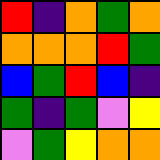[["red", "indigo", "orange", "green", "orange"], ["orange", "orange", "orange", "red", "green"], ["blue", "green", "red", "blue", "indigo"], ["green", "indigo", "green", "violet", "yellow"], ["violet", "green", "yellow", "orange", "orange"]]